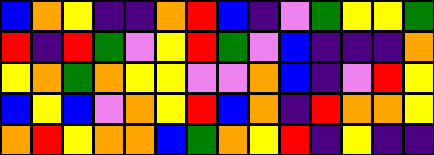[["blue", "orange", "yellow", "indigo", "indigo", "orange", "red", "blue", "indigo", "violet", "green", "yellow", "yellow", "green"], ["red", "indigo", "red", "green", "violet", "yellow", "red", "green", "violet", "blue", "indigo", "indigo", "indigo", "orange"], ["yellow", "orange", "green", "orange", "yellow", "yellow", "violet", "violet", "orange", "blue", "indigo", "violet", "red", "yellow"], ["blue", "yellow", "blue", "violet", "orange", "yellow", "red", "blue", "orange", "indigo", "red", "orange", "orange", "yellow"], ["orange", "red", "yellow", "orange", "orange", "blue", "green", "orange", "yellow", "red", "indigo", "yellow", "indigo", "indigo"]]